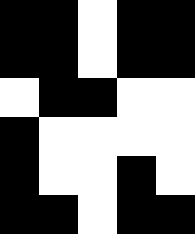[["black", "black", "white", "black", "black"], ["black", "black", "white", "black", "black"], ["white", "black", "black", "white", "white"], ["black", "white", "white", "white", "white"], ["black", "white", "white", "black", "white"], ["black", "black", "white", "black", "black"]]